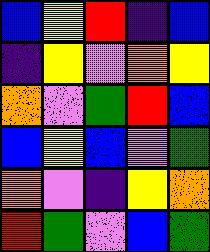[["blue", "yellow", "red", "indigo", "blue"], ["indigo", "yellow", "violet", "orange", "yellow"], ["orange", "violet", "green", "red", "blue"], ["blue", "yellow", "blue", "violet", "green"], ["orange", "violet", "indigo", "yellow", "orange"], ["red", "green", "violet", "blue", "green"]]